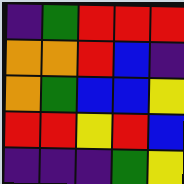[["indigo", "green", "red", "red", "red"], ["orange", "orange", "red", "blue", "indigo"], ["orange", "green", "blue", "blue", "yellow"], ["red", "red", "yellow", "red", "blue"], ["indigo", "indigo", "indigo", "green", "yellow"]]